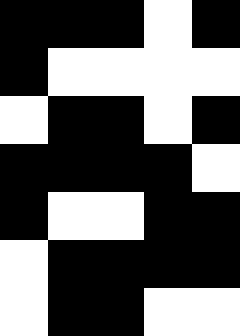[["black", "black", "black", "white", "black"], ["black", "white", "white", "white", "white"], ["white", "black", "black", "white", "black"], ["black", "black", "black", "black", "white"], ["black", "white", "white", "black", "black"], ["white", "black", "black", "black", "black"], ["white", "black", "black", "white", "white"]]